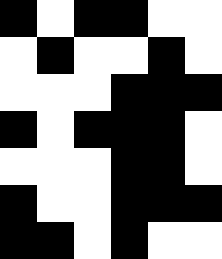[["black", "white", "black", "black", "white", "white"], ["white", "black", "white", "white", "black", "white"], ["white", "white", "white", "black", "black", "black"], ["black", "white", "black", "black", "black", "white"], ["white", "white", "white", "black", "black", "white"], ["black", "white", "white", "black", "black", "black"], ["black", "black", "white", "black", "white", "white"]]